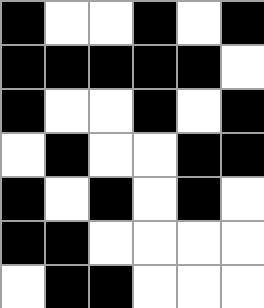[["black", "white", "white", "black", "white", "black"], ["black", "black", "black", "black", "black", "white"], ["black", "white", "white", "black", "white", "black"], ["white", "black", "white", "white", "black", "black"], ["black", "white", "black", "white", "black", "white"], ["black", "black", "white", "white", "white", "white"], ["white", "black", "black", "white", "white", "white"]]